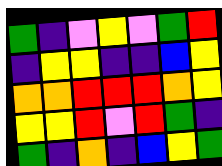[["green", "indigo", "violet", "yellow", "violet", "green", "red"], ["indigo", "yellow", "yellow", "indigo", "indigo", "blue", "yellow"], ["orange", "orange", "red", "red", "red", "orange", "yellow"], ["yellow", "yellow", "red", "violet", "red", "green", "indigo"], ["green", "indigo", "orange", "indigo", "blue", "yellow", "green"]]